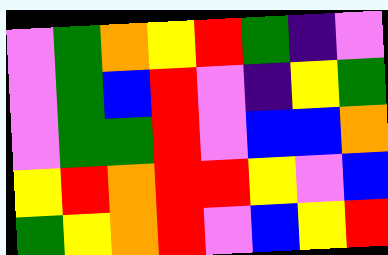[["violet", "green", "orange", "yellow", "red", "green", "indigo", "violet"], ["violet", "green", "blue", "red", "violet", "indigo", "yellow", "green"], ["violet", "green", "green", "red", "violet", "blue", "blue", "orange"], ["yellow", "red", "orange", "red", "red", "yellow", "violet", "blue"], ["green", "yellow", "orange", "red", "violet", "blue", "yellow", "red"]]